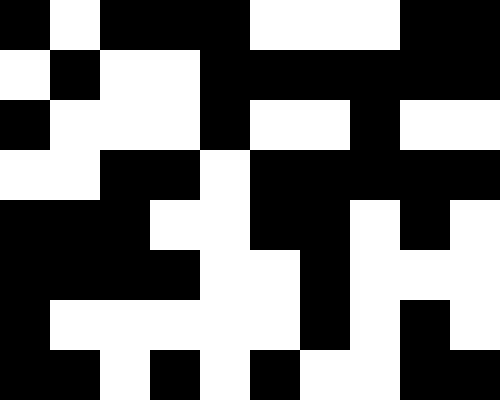[["black", "white", "black", "black", "black", "white", "white", "white", "black", "black"], ["white", "black", "white", "white", "black", "black", "black", "black", "black", "black"], ["black", "white", "white", "white", "black", "white", "white", "black", "white", "white"], ["white", "white", "black", "black", "white", "black", "black", "black", "black", "black"], ["black", "black", "black", "white", "white", "black", "black", "white", "black", "white"], ["black", "black", "black", "black", "white", "white", "black", "white", "white", "white"], ["black", "white", "white", "white", "white", "white", "black", "white", "black", "white"], ["black", "black", "white", "black", "white", "black", "white", "white", "black", "black"]]